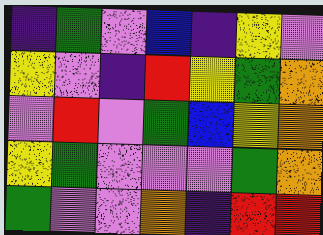[["indigo", "green", "violet", "blue", "indigo", "yellow", "violet"], ["yellow", "violet", "indigo", "red", "yellow", "green", "orange"], ["violet", "red", "violet", "green", "blue", "yellow", "orange"], ["yellow", "green", "violet", "violet", "violet", "green", "orange"], ["green", "violet", "violet", "orange", "indigo", "red", "red"]]